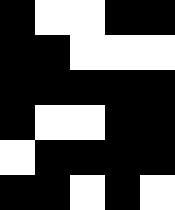[["black", "white", "white", "black", "black"], ["black", "black", "white", "white", "white"], ["black", "black", "black", "black", "black"], ["black", "white", "white", "black", "black"], ["white", "black", "black", "black", "black"], ["black", "black", "white", "black", "white"]]